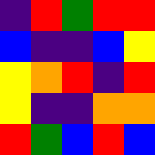[["indigo", "red", "green", "red", "red"], ["blue", "indigo", "indigo", "blue", "yellow"], ["yellow", "orange", "red", "indigo", "red"], ["yellow", "indigo", "indigo", "orange", "orange"], ["red", "green", "blue", "red", "blue"]]